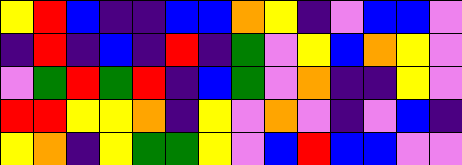[["yellow", "red", "blue", "indigo", "indigo", "blue", "blue", "orange", "yellow", "indigo", "violet", "blue", "blue", "violet"], ["indigo", "red", "indigo", "blue", "indigo", "red", "indigo", "green", "violet", "yellow", "blue", "orange", "yellow", "violet"], ["violet", "green", "red", "green", "red", "indigo", "blue", "green", "violet", "orange", "indigo", "indigo", "yellow", "violet"], ["red", "red", "yellow", "yellow", "orange", "indigo", "yellow", "violet", "orange", "violet", "indigo", "violet", "blue", "indigo"], ["yellow", "orange", "indigo", "yellow", "green", "green", "yellow", "violet", "blue", "red", "blue", "blue", "violet", "violet"]]